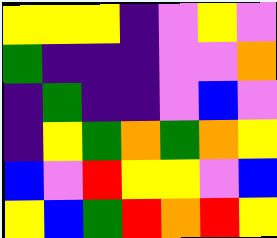[["yellow", "yellow", "yellow", "indigo", "violet", "yellow", "violet"], ["green", "indigo", "indigo", "indigo", "violet", "violet", "orange"], ["indigo", "green", "indigo", "indigo", "violet", "blue", "violet"], ["indigo", "yellow", "green", "orange", "green", "orange", "yellow"], ["blue", "violet", "red", "yellow", "yellow", "violet", "blue"], ["yellow", "blue", "green", "red", "orange", "red", "yellow"]]